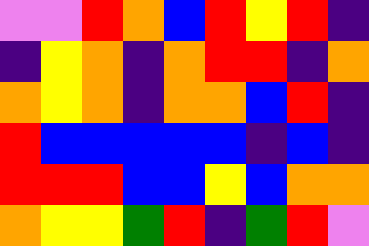[["violet", "violet", "red", "orange", "blue", "red", "yellow", "red", "indigo"], ["indigo", "yellow", "orange", "indigo", "orange", "red", "red", "indigo", "orange"], ["orange", "yellow", "orange", "indigo", "orange", "orange", "blue", "red", "indigo"], ["red", "blue", "blue", "blue", "blue", "blue", "indigo", "blue", "indigo"], ["red", "red", "red", "blue", "blue", "yellow", "blue", "orange", "orange"], ["orange", "yellow", "yellow", "green", "red", "indigo", "green", "red", "violet"]]